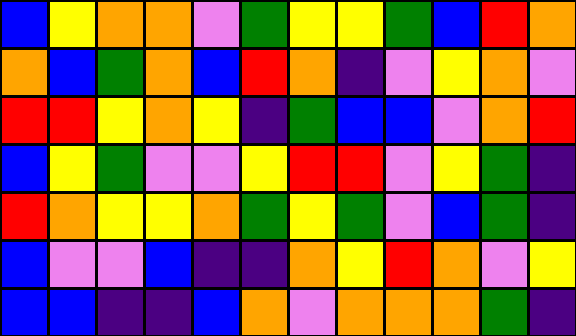[["blue", "yellow", "orange", "orange", "violet", "green", "yellow", "yellow", "green", "blue", "red", "orange"], ["orange", "blue", "green", "orange", "blue", "red", "orange", "indigo", "violet", "yellow", "orange", "violet"], ["red", "red", "yellow", "orange", "yellow", "indigo", "green", "blue", "blue", "violet", "orange", "red"], ["blue", "yellow", "green", "violet", "violet", "yellow", "red", "red", "violet", "yellow", "green", "indigo"], ["red", "orange", "yellow", "yellow", "orange", "green", "yellow", "green", "violet", "blue", "green", "indigo"], ["blue", "violet", "violet", "blue", "indigo", "indigo", "orange", "yellow", "red", "orange", "violet", "yellow"], ["blue", "blue", "indigo", "indigo", "blue", "orange", "violet", "orange", "orange", "orange", "green", "indigo"]]